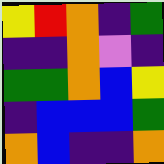[["yellow", "red", "orange", "indigo", "green"], ["indigo", "indigo", "orange", "violet", "indigo"], ["green", "green", "orange", "blue", "yellow"], ["indigo", "blue", "blue", "blue", "green"], ["orange", "blue", "indigo", "indigo", "orange"]]